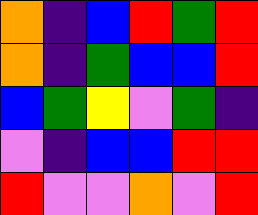[["orange", "indigo", "blue", "red", "green", "red"], ["orange", "indigo", "green", "blue", "blue", "red"], ["blue", "green", "yellow", "violet", "green", "indigo"], ["violet", "indigo", "blue", "blue", "red", "red"], ["red", "violet", "violet", "orange", "violet", "red"]]